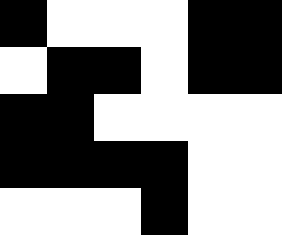[["black", "white", "white", "white", "black", "black"], ["white", "black", "black", "white", "black", "black"], ["black", "black", "white", "white", "white", "white"], ["black", "black", "black", "black", "white", "white"], ["white", "white", "white", "black", "white", "white"]]